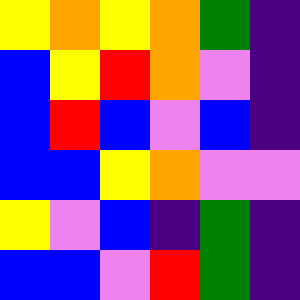[["yellow", "orange", "yellow", "orange", "green", "indigo"], ["blue", "yellow", "red", "orange", "violet", "indigo"], ["blue", "red", "blue", "violet", "blue", "indigo"], ["blue", "blue", "yellow", "orange", "violet", "violet"], ["yellow", "violet", "blue", "indigo", "green", "indigo"], ["blue", "blue", "violet", "red", "green", "indigo"]]